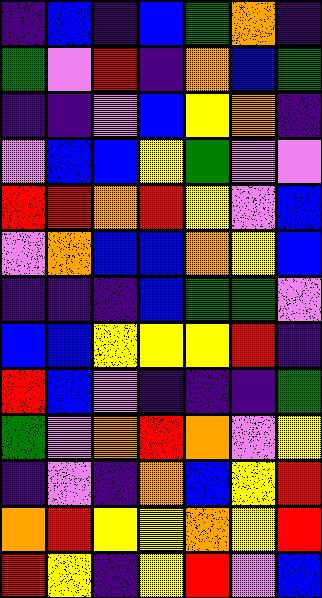[["indigo", "blue", "indigo", "blue", "green", "orange", "indigo"], ["green", "violet", "red", "indigo", "orange", "blue", "green"], ["indigo", "indigo", "violet", "blue", "yellow", "orange", "indigo"], ["violet", "blue", "blue", "yellow", "green", "violet", "violet"], ["red", "red", "orange", "red", "yellow", "violet", "blue"], ["violet", "orange", "blue", "blue", "orange", "yellow", "blue"], ["indigo", "indigo", "indigo", "blue", "green", "green", "violet"], ["blue", "blue", "yellow", "yellow", "yellow", "red", "indigo"], ["red", "blue", "violet", "indigo", "indigo", "indigo", "green"], ["green", "violet", "orange", "red", "orange", "violet", "yellow"], ["indigo", "violet", "indigo", "orange", "blue", "yellow", "red"], ["orange", "red", "yellow", "yellow", "orange", "yellow", "red"], ["red", "yellow", "indigo", "yellow", "red", "violet", "blue"]]